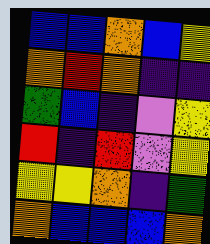[["blue", "blue", "orange", "blue", "yellow"], ["orange", "red", "orange", "indigo", "indigo"], ["green", "blue", "indigo", "violet", "yellow"], ["red", "indigo", "red", "violet", "yellow"], ["yellow", "yellow", "orange", "indigo", "green"], ["orange", "blue", "blue", "blue", "orange"]]